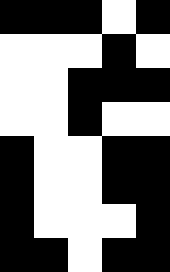[["black", "black", "black", "white", "black"], ["white", "white", "white", "black", "white"], ["white", "white", "black", "black", "black"], ["white", "white", "black", "white", "white"], ["black", "white", "white", "black", "black"], ["black", "white", "white", "black", "black"], ["black", "white", "white", "white", "black"], ["black", "black", "white", "black", "black"]]